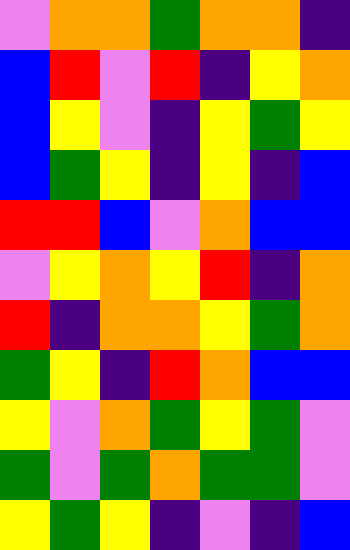[["violet", "orange", "orange", "green", "orange", "orange", "indigo"], ["blue", "red", "violet", "red", "indigo", "yellow", "orange"], ["blue", "yellow", "violet", "indigo", "yellow", "green", "yellow"], ["blue", "green", "yellow", "indigo", "yellow", "indigo", "blue"], ["red", "red", "blue", "violet", "orange", "blue", "blue"], ["violet", "yellow", "orange", "yellow", "red", "indigo", "orange"], ["red", "indigo", "orange", "orange", "yellow", "green", "orange"], ["green", "yellow", "indigo", "red", "orange", "blue", "blue"], ["yellow", "violet", "orange", "green", "yellow", "green", "violet"], ["green", "violet", "green", "orange", "green", "green", "violet"], ["yellow", "green", "yellow", "indigo", "violet", "indigo", "blue"]]